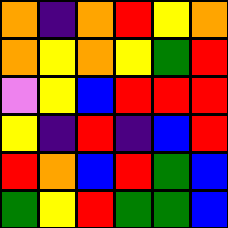[["orange", "indigo", "orange", "red", "yellow", "orange"], ["orange", "yellow", "orange", "yellow", "green", "red"], ["violet", "yellow", "blue", "red", "red", "red"], ["yellow", "indigo", "red", "indigo", "blue", "red"], ["red", "orange", "blue", "red", "green", "blue"], ["green", "yellow", "red", "green", "green", "blue"]]